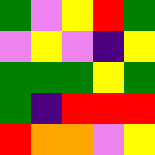[["green", "violet", "yellow", "red", "green"], ["violet", "yellow", "violet", "indigo", "yellow"], ["green", "green", "green", "yellow", "green"], ["green", "indigo", "red", "red", "red"], ["red", "orange", "orange", "violet", "yellow"]]